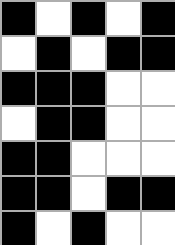[["black", "white", "black", "white", "black"], ["white", "black", "white", "black", "black"], ["black", "black", "black", "white", "white"], ["white", "black", "black", "white", "white"], ["black", "black", "white", "white", "white"], ["black", "black", "white", "black", "black"], ["black", "white", "black", "white", "white"]]